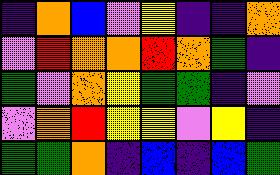[["indigo", "orange", "blue", "violet", "yellow", "indigo", "indigo", "orange"], ["violet", "red", "orange", "orange", "red", "orange", "green", "indigo"], ["green", "violet", "orange", "yellow", "green", "green", "indigo", "violet"], ["violet", "orange", "red", "yellow", "yellow", "violet", "yellow", "indigo"], ["green", "green", "orange", "indigo", "blue", "indigo", "blue", "green"]]